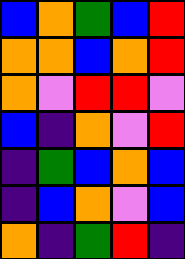[["blue", "orange", "green", "blue", "red"], ["orange", "orange", "blue", "orange", "red"], ["orange", "violet", "red", "red", "violet"], ["blue", "indigo", "orange", "violet", "red"], ["indigo", "green", "blue", "orange", "blue"], ["indigo", "blue", "orange", "violet", "blue"], ["orange", "indigo", "green", "red", "indigo"]]